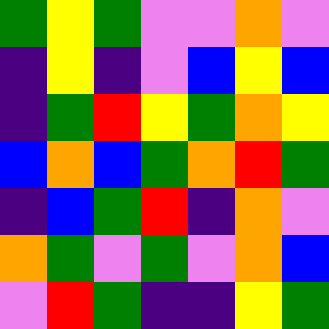[["green", "yellow", "green", "violet", "violet", "orange", "violet"], ["indigo", "yellow", "indigo", "violet", "blue", "yellow", "blue"], ["indigo", "green", "red", "yellow", "green", "orange", "yellow"], ["blue", "orange", "blue", "green", "orange", "red", "green"], ["indigo", "blue", "green", "red", "indigo", "orange", "violet"], ["orange", "green", "violet", "green", "violet", "orange", "blue"], ["violet", "red", "green", "indigo", "indigo", "yellow", "green"]]